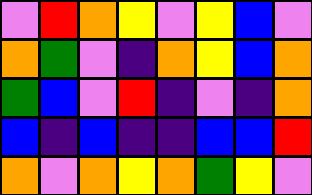[["violet", "red", "orange", "yellow", "violet", "yellow", "blue", "violet"], ["orange", "green", "violet", "indigo", "orange", "yellow", "blue", "orange"], ["green", "blue", "violet", "red", "indigo", "violet", "indigo", "orange"], ["blue", "indigo", "blue", "indigo", "indigo", "blue", "blue", "red"], ["orange", "violet", "orange", "yellow", "orange", "green", "yellow", "violet"]]